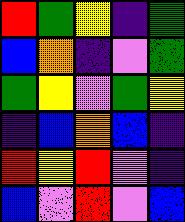[["red", "green", "yellow", "indigo", "green"], ["blue", "orange", "indigo", "violet", "green"], ["green", "yellow", "violet", "green", "yellow"], ["indigo", "blue", "orange", "blue", "indigo"], ["red", "yellow", "red", "violet", "indigo"], ["blue", "violet", "red", "violet", "blue"]]